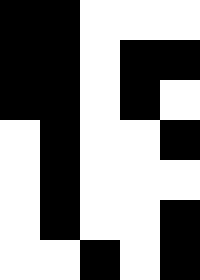[["black", "black", "white", "white", "white"], ["black", "black", "white", "black", "black"], ["black", "black", "white", "black", "white"], ["white", "black", "white", "white", "black"], ["white", "black", "white", "white", "white"], ["white", "black", "white", "white", "black"], ["white", "white", "black", "white", "black"]]